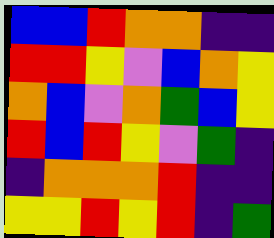[["blue", "blue", "red", "orange", "orange", "indigo", "indigo"], ["red", "red", "yellow", "violet", "blue", "orange", "yellow"], ["orange", "blue", "violet", "orange", "green", "blue", "yellow"], ["red", "blue", "red", "yellow", "violet", "green", "indigo"], ["indigo", "orange", "orange", "orange", "red", "indigo", "indigo"], ["yellow", "yellow", "red", "yellow", "red", "indigo", "green"]]